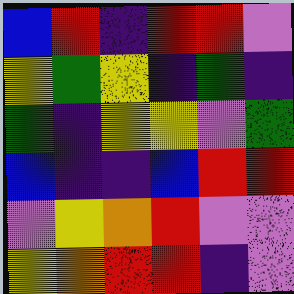[["blue", "red", "indigo", "red", "red", "violet"], ["yellow", "green", "yellow", "indigo", "green", "indigo"], ["green", "indigo", "yellow", "yellow", "violet", "green"], ["blue", "indigo", "indigo", "blue", "red", "red"], ["violet", "yellow", "orange", "red", "violet", "violet"], ["yellow", "orange", "red", "red", "indigo", "violet"]]